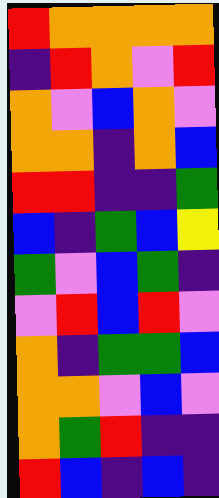[["red", "orange", "orange", "orange", "orange"], ["indigo", "red", "orange", "violet", "red"], ["orange", "violet", "blue", "orange", "violet"], ["orange", "orange", "indigo", "orange", "blue"], ["red", "red", "indigo", "indigo", "green"], ["blue", "indigo", "green", "blue", "yellow"], ["green", "violet", "blue", "green", "indigo"], ["violet", "red", "blue", "red", "violet"], ["orange", "indigo", "green", "green", "blue"], ["orange", "orange", "violet", "blue", "violet"], ["orange", "green", "red", "indigo", "indigo"], ["red", "blue", "indigo", "blue", "indigo"]]